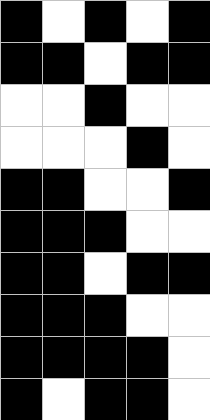[["black", "white", "black", "white", "black"], ["black", "black", "white", "black", "black"], ["white", "white", "black", "white", "white"], ["white", "white", "white", "black", "white"], ["black", "black", "white", "white", "black"], ["black", "black", "black", "white", "white"], ["black", "black", "white", "black", "black"], ["black", "black", "black", "white", "white"], ["black", "black", "black", "black", "white"], ["black", "white", "black", "black", "white"]]